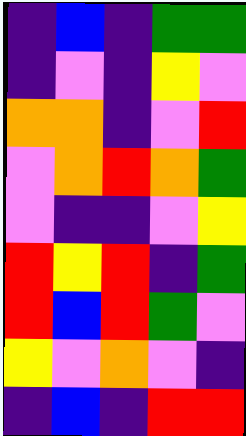[["indigo", "blue", "indigo", "green", "green"], ["indigo", "violet", "indigo", "yellow", "violet"], ["orange", "orange", "indigo", "violet", "red"], ["violet", "orange", "red", "orange", "green"], ["violet", "indigo", "indigo", "violet", "yellow"], ["red", "yellow", "red", "indigo", "green"], ["red", "blue", "red", "green", "violet"], ["yellow", "violet", "orange", "violet", "indigo"], ["indigo", "blue", "indigo", "red", "red"]]